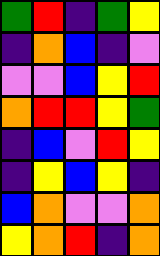[["green", "red", "indigo", "green", "yellow"], ["indigo", "orange", "blue", "indigo", "violet"], ["violet", "violet", "blue", "yellow", "red"], ["orange", "red", "red", "yellow", "green"], ["indigo", "blue", "violet", "red", "yellow"], ["indigo", "yellow", "blue", "yellow", "indigo"], ["blue", "orange", "violet", "violet", "orange"], ["yellow", "orange", "red", "indigo", "orange"]]